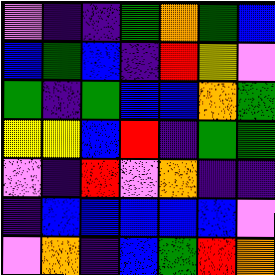[["violet", "indigo", "indigo", "green", "orange", "green", "blue"], ["blue", "green", "blue", "indigo", "red", "yellow", "violet"], ["green", "indigo", "green", "blue", "blue", "orange", "green"], ["yellow", "yellow", "blue", "red", "indigo", "green", "green"], ["violet", "indigo", "red", "violet", "orange", "indigo", "indigo"], ["indigo", "blue", "blue", "blue", "blue", "blue", "violet"], ["violet", "orange", "indigo", "blue", "green", "red", "orange"]]